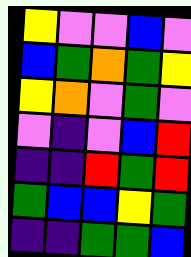[["yellow", "violet", "violet", "blue", "violet"], ["blue", "green", "orange", "green", "yellow"], ["yellow", "orange", "violet", "green", "violet"], ["violet", "indigo", "violet", "blue", "red"], ["indigo", "indigo", "red", "green", "red"], ["green", "blue", "blue", "yellow", "green"], ["indigo", "indigo", "green", "green", "blue"]]